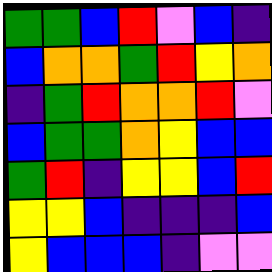[["green", "green", "blue", "red", "violet", "blue", "indigo"], ["blue", "orange", "orange", "green", "red", "yellow", "orange"], ["indigo", "green", "red", "orange", "orange", "red", "violet"], ["blue", "green", "green", "orange", "yellow", "blue", "blue"], ["green", "red", "indigo", "yellow", "yellow", "blue", "red"], ["yellow", "yellow", "blue", "indigo", "indigo", "indigo", "blue"], ["yellow", "blue", "blue", "blue", "indigo", "violet", "violet"]]